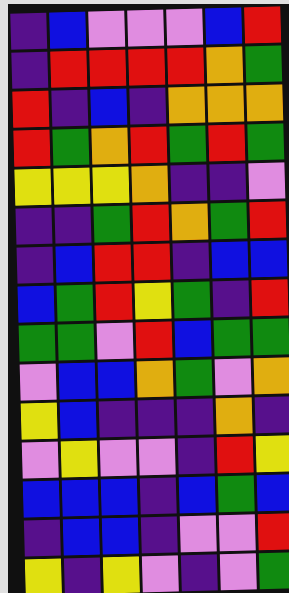[["indigo", "blue", "violet", "violet", "violet", "blue", "red"], ["indigo", "red", "red", "red", "red", "orange", "green"], ["red", "indigo", "blue", "indigo", "orange", "orange", "orange"], ["red", "green", "orange", "red", "green", "red", "green"], ["yellow", "yellow", "yellow", "orange", "indigo", "indigo", "violet"], ["indigo", "indigo", "green", "red", "orange", "green", "red"], ["indigo", "blue", "red", "red", "indigo", "blue", "blue"], ["blue", "green", "red", "yellow", "green", "indigo", "red"], ["green", "green", "violet", "red", "blue", "green", "green"], ["violet", "blue", "blue", "orange", "green", "violet", "orange"], ["yellow", "blue", "indigo", "indigo", "indigo", "orange", "indigo"], ["violet", "yellow", "violet", "violet", "indigo", "red", "yellow"], ["blue", "blue", "blue", "indigo", "blue", "green", "blue"], ["indigo", "blue", "blue", "indigo", "violet", "violet", "red"], ["yellow", "indigo", "yellow", "violet", "indigo", "violet", "green"]]